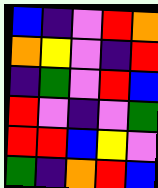[["blue", "indigo", "violet", "red", "orange"], ["orange", "yellow", "violet", "indigo", "red"], ["indigo", "green", "violet", "red", "blue"], ["red", "violet", "indigo", "violet", "green"], ["red", "red", "blue", "yellow", "violet"], ["green", "indigo", "orange", "red", "blue"]]